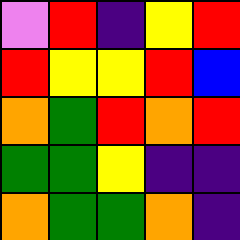[["violet", "red", "indigo", "yellow", "red"], ["red", "yellow", "yellow", "red", "blue"], ["orange", "green", "red", "orange", "red"], ["green", "green", "yellow", "indigo", "indigo"], ["orange", "green", "green", "orange", "indigo"]]